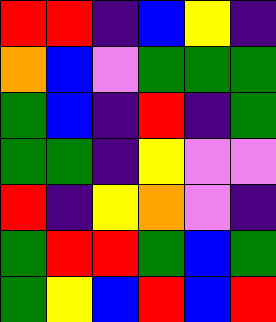[["red", "red", "indigo", "blue", "yellow", "indigo"], ["orange", "blue", "violet", "green", "green", "green"], ["green", "blue", "indigo", "red", "indigo", "green"], ["green", "green", "indigo", "yellow", "violet", "violet"], ["red", "indigo", "yellow", "orange", "violet", "indigo"], ["green", "red", "red", "green", "blue", "green"], ["green", "yellow", "blue", "red", "blue", "red"]]